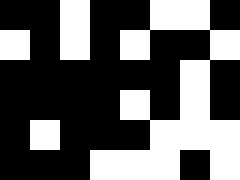[["black", "black", "white", "black", "black", "white", "white", "black"], ["white", "black", "white", "black", "white", "black", "black", "white"], ["black", "black", "black", "black", "black", "black", "white", "black"], ["black", "black", "black", "black", "white", "black", "white", "black"], ["black", "white", "black", "black", "black", "white", "white", "white"], ["black", "black", "black", "white", "white", "white", "black", "white"]]